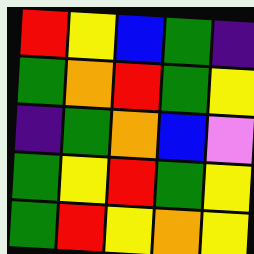[["red", "yellow", "blue", "green", "indigo"], ["green", "orange", "red", "green", "yellow"], ["indigo", "green", "orange", "blue", "violet"], ["green", "yellow", "red", "green", "yellow"], ["green", "red", "yellow", "orange", "yellow"]]